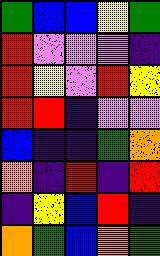[["green", "blue", "blue", "yellow", "green"], ["red", "violet", "violet", "violet", "indigo"], ["red", "yellow", "violet", "red", "yellow"], ["red", "red", "indigo", "violet", "violet"], ["blue", "indigo", "indigo", "green", "orange"], ["orange", "indigo", "red", "indigo", "red"], ["indigo", "yellow", "blue", "red", "indigo"], ["orange", "green", "blue", "orange", "green"]]